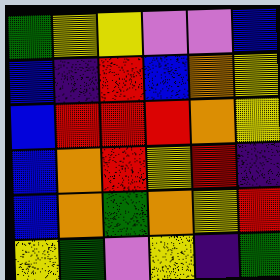[["green", "yellow", "yellow", "violet", "violet", "blue"], ["blue", "indigo", "red", "blue", "orange", "yellow"], ["blue", "red", "red", "red", "orange", "yellow"], ["blue", "orange", "red", "yellow", "red", "indigo"], ["blue", "orange", "green", "orange", "yellow", "red"], ["yellow", "green", "violet", "yellow", "indigo", "green"]]